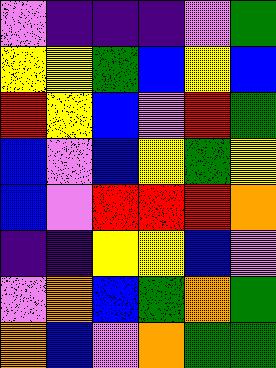[["violet", "indigo", "indigo", "indigo", "violet", "green"], ["yellow", "yellow", "green", "blue", "yellow", "blue"], ["red", "yellow", "blue", "violet", "red", "green"], ["blue", "violet", "blue", "yellow", "green", "yellow"], ["blue", "violet", "red", "red", "red", "orange"], ["indigo", "indigo", "yellow", "yellow", "blue", "violet"], ["violet", "orange", "blue", "green", "orange", "green"], ["orange", "blue", "violet", "orange", "green", "green"]]